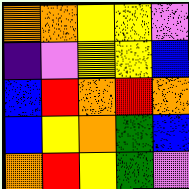[["orange", "orange", "yellow", "yellow", "violet"], ["indigo", "violet", "yellow", "yellow", "blue"], ["blue", "red", "orange", "red", "orange"], ["blue", "yellow", "orange", "green", "blue"], ["orange", "red", "yellow", "green", "violet"]]